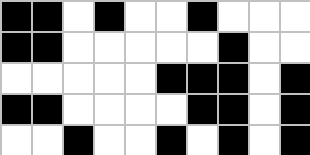[["black", "black", "white", "black", "white", "white", "black", "white", "white", "white"], ["black", "black", "white", "white", "white", "white", "white", "black", "white", "white"], ["white", "white", "white", "white", "white", "black", "black", "black", "white", "black"], ["black", "black", "white", "white", "white", "white", "black", "black", "white", "black"], ["white", "white", "black", "white", "white", "black", "white", "black", "white", "black"]]